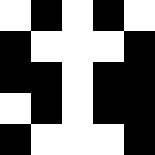[["white", "black", "white", "black", "white"], ["black", "white", "white", "white", "black"], ["black", "black", "white", "black", "black"], ["white", "black", "white", "black", "black"], ["black", "white", "white", "white", "black"]]